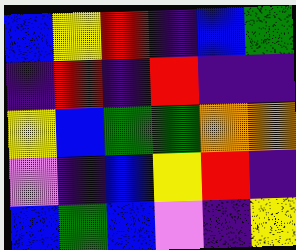[["blue", "yellow", "red", "indigo", "blue", "green"], ["indigo", "red", "indigo", "red", "indigo", "indigo"], ["yellow", "blue", "green", "green", "orange", "orange"], ["violet", "indigo", "blue", "yellow", "red", "indigo"], ["blue", "green", "blue", "violet", "indigo", "yellow"]]